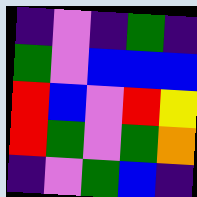[["indigo", "violet", "indigo", "green", "indigo"], ["green", "violet", "blue", "blue", "blue"], ["red", "blue", "violet", "red", "yellow"], ["red", "green", "violet", "green", "orange"], ["indigo", "violet", "green", "blue", "indigo"]]